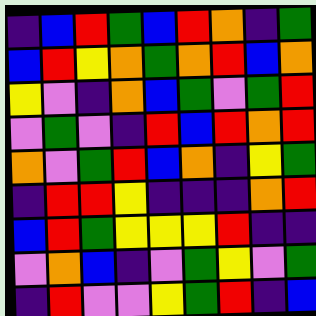[["indigo", "blue", "red", "green", "blue", "red", "orange", "indigo", "green"], ["blue", "red", "yellow", "orange", "green", "orange", "red", "blue", "orange"], ["yellow", "violet", "indigo", "orange", "blue", "green", "violet", "green", "red"], ["violet", "green", "violet", "indigo", "red", "blue", "red", "orange", "red"], ["orange", "violet", "green", "red", "blue", "orange", "indigo", "yellow", "green"], ["indigo", "red", "red", "yellow", "indigo", "indigo", "indigo", "orange", "red"], ["blue", "red", "green", "yellow", "yellow", "yellow", "red", "indigo", "indigo"], ["violet", "orange", "blue", "indigo", "violet", "green", "yellow", "violet", "green"], ["indigo", "red", "violet", "violet", "yellow", "green", "red", "indigo", "blue"]]